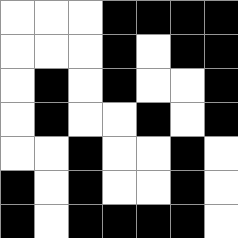[["white", "white", "white", "black", "black", "black", "black"], ["white", "white", "white", "black", "white", "black", "black"], ["white", "black", "white", "black", "white", "white", "black"], ["white", "black", "white", "white", "black", "white", "black"], ["white", "white", "black", "white", "white", "black", "white"], ["black", "white", "black", "white", "white", "black", "white"], ["black", "white", "black", "black", "black", "black", "white"]]